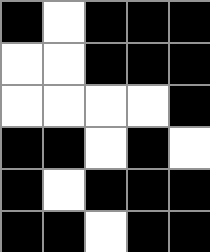[["black", "white", "black", "black", "black"], ["white", "white", "black", "black", "black"], ["white", "white", "white", "white", "black"], ["black", "black", "white", "black", "white"], ["black", "white", "black", "black", "black"], ["black", "black", "white", "black", "black"]]